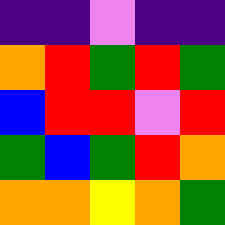[["indigo", "indigo", "violet", "indigo", "indigo"], ["orange", "red", "green", "red", "green"], ["blue", "red", "red", "violet", "red"], ["green", "blue", "green", "red", "orange"], ["orange", "orange", "yellow", "orange", "green"]]